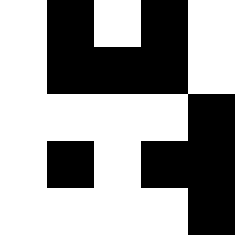[["white", "black", "white", "black", "white"], ["white", "black", "black", "black", "white"], ["white", "white", "white", "white", "black"], ["white", "black", "white", "black", "black"], ["white", "white", "white", "white", "black"]]